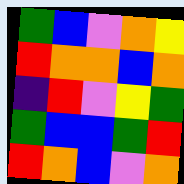[["green", "blue", "violet", "orange", "yellow"], ["red", "orange", "orange", "blue", "orange"], ["indigo", "red", "violet", "yellow", "green"], ["green", "blue", "blue", "green", "red"], ["red", "orange", "blue", "violet", "orange"]]